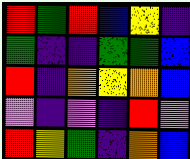[["red", "green", "red", "blue", "yellow", "indigo"], ["green", "indigo", "indigo", "green", "green", "blue"], ["red", "indigo", "orange", "yellow", "orange", "blue"], ["violet", "indigo", "violet", "indigo", "red", "violet"], ["red", "yellow", "green", "indigo", "orange", "blue"]]